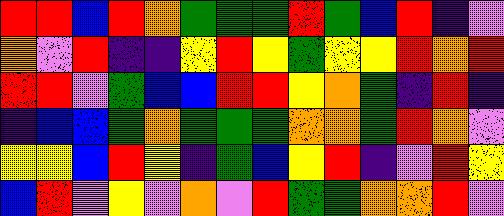[["red", "red", "blue", "red", "orange", "green", "green", "green", "red", "green", "blue", "red", "indigo", "violet"], ["orange", "violet", "red", "indigo", "indigo", "yellow", "red", "yellow", "green", "yellow", "yellow", "red", "orange", "red"], ["red", "red", "violet", "green", "blue", "blue", "red", "red", "yellow", "orange", "green", "indigo", "red", "indigo"], ["indigo", "blue", "blue", "green", "orange", "green", "green", "green", "orange", "orange", "green", "red", "orange", "violet"], ["yellow", "yellow", "blue", "red", "yellow", "indigo", "green", "blue", "yellow", "red", "indigo", "violet", "red", "yellow"], ["blue", "red", "violet", "yellow", "violet", "orange", "violet", "red", "green", "green", "orange", "orange", "red", "violet"]]